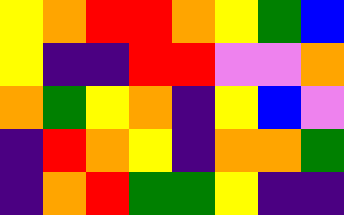[["yellow", "orange", "red", "red", "orange", "yellow", "green", "blue"], ["yellow", "indigo", "indigo", "red", "red", "violet", "violet", "orange"], ["orange", "green", "yellow", "orange", "indigo", "yellow", "blue", "violet"], ["indigo", "red", "orange", "yellow", "indigo", "orange", "orange", "green"], ["indigo", "orange", "red", "green", "green", "yellow", "indigo", "indigo"]]